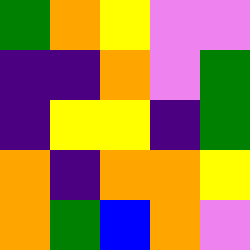[["green", "orange", "yellow", "violet", "violet"], ["indigo", "indigo", "orange", "violet", "green"], ["indigo", "yellow", "yellow", "indigo", "green"], ["orange", "indigo", "orange", "orange", "yellow"], ["orange", "green", "blue", "orange", "violet"]]